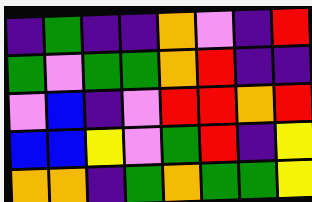[["indigo", "green", "indigo", "indigo", "orange", "violet", "indigo", "red"], ["green", "violet", "green", "green", "orange", "red", "indigo", "indigo"], ["violet", "blue", "indigo", "violet", "red", "red", "orange", "red"], ["blue", "blue", "yellow", "violet", "green", "red", "indigo", "yellow"], ["orange", "orange", "indigo", "green", "orange", "green", "green", "yellow"]]